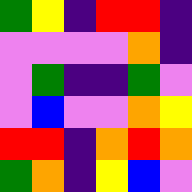[["green", "yellow", "indigo", "red", "red", "indigo"], ["violet", "violet", "violet", "violet", "orange", "indigo"], ["violet", "green", "indigo", "indigo", "green", "violet"], ["violet", "blue", "violet", "violet", "orange", "yellow"], ["red", "red", "indigo", "orange", "red", "orange"], ["green", "orange", "indigo", "yellow", "blue", "violet"]]